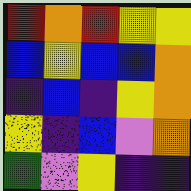[["red", "orange", "red", "yellow", "yellow"], ["blue", "yellow", "blue", "blue", "orange"], ["indigo", "blue", "indigo", "yellow", "orange"], ["yellow", "indigo", "blue", "violet", "orange"], ["green", "violet", "yellow", "indigo", "indigo"]]